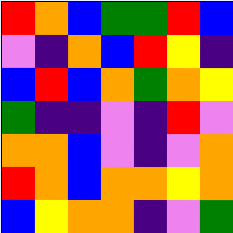[["red", "orange", "blue", "green", "green", "red", "blue"], ["violet", "indigo", "orange", "blue", "red", "yellow", "indigo"], ["blue", "red", "blue", "orange", "green", "orange", "yellow"], ["green", "indigo", "indigo", "violet", "indigo", "red", "violet"], ["orange", "orange", "blue", "violet", "indigo", "violet", "orange"], ["red", "orange", "blue", "orange", "orange", "yellow", "orange"], ["blue", "yellow", "orange", "orange", "indigo", "violet", "green"]]